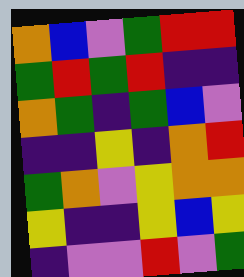[["orange", "blue", "violet", "green", "red", "red"], ["green", "red", "green", "red", "indigo", "indigo"], ["orange", "green", "indigo", "green", "blue", "violet"], ["indigo", "indigo", "yellow", "indigo", "orange", "red"], ["green", "orange", "violet", "yellow", "orange", "orange"], ["yellow", "indigo", "indigo", "yellow", "blue", "yellow"], ["indigo", "violet", "violet", "red", "violet", "green"]]